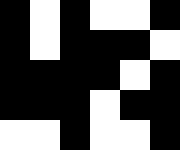[["black", "white", "black", "white", "white", "black"], ["black", "white", "black", "black", "black", "white"], ["black", "black", "black", "black", "white", "black"], ["black", "black", "black", "white", "black", "black"], ["white", "white", "black", "white", "white", "black"]]